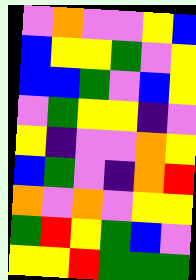[["violet", "orange", "violet", "violet", "yellow", "blue"], ["blue", "yellow", "yellow", "green", "violet", "yellow"], ["blue", "blue", "green", "violet", "blue", "yellow"], ["violet", "green", "yellow", "yellow", "indigo", "violet"], ["yellow", "indigo", "violet", "violet", "orange", "yellow"], ["blue", "green", "violet", "indigo", "orange", "red"], ["orange", "violet", "orange", "violet", "yellow", "yellow"], ["green", "red", "yellow", "green", "blue", "violet"], ["yellow", "yellow", "red", "green", "green", "green"]]